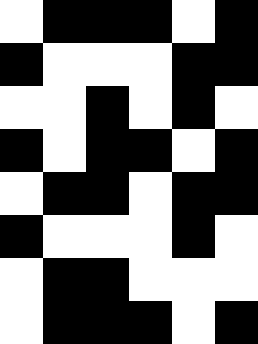[["white", "black", "black", "black", "white", "black"], ["black", "white", "white", "white", "black", "black"], ["white", "white", "black", "white", "black", "white"], ["black", "white", "black", "black", "white", "black"], ["white", "black", "black", "white", "black", "black"], ["black", "white", "white", "white", "black", "white"], ["white", "black", "black", "white", "white", "white"], ["white", "black", "black", "black", "white", "black"]]